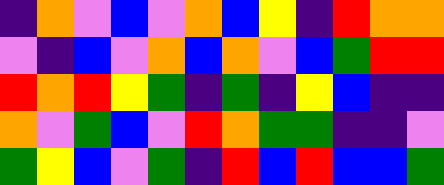[["indigo", "orange", "violet", "blue", "violet", "orange", "blue", "yellow", "indigo", "red", "orange", "orange"], ["violet", "indigo", "blue", "violet", "orange", "blue", "orange", "violet", "blue", "green", "red", "red"], ["red", "orange", "red", "yellow", "green", "indigo", "green", "indigo", "yellow", "blue", "indigo", "indigo"], ["orange", "violet", "green", "blue", "violet", "red", "orange", "green", "green", "indigo", "indigo", "violet"], ["green", "yellow", "blue", "violet", "green", "indigo", "red", "blue", "red", "blue", "blue", "green"]]